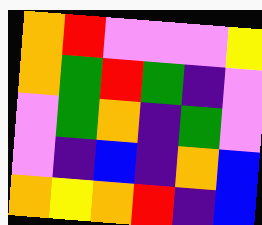[["orange", "red", "violet", "violet", "violet", "yellow"], ["orange", "green", "red", "green", "indigo", "violet"], ["violet", "green", "orange", "indigo", "green", "violet"], ["violet", "indigo", "blue", "indigo", "orange", "blue"], ["orange", "yellow", "orange", "red", "indigo", "blue"]]